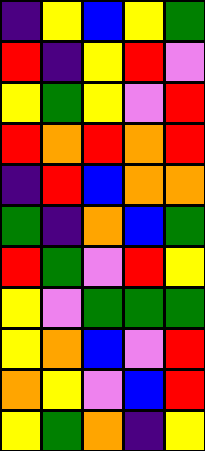[["indigo", "yellow", "blue", "yellow", "green"], ["red", "indigo", "yellow", "red", "violet"], ["yellow", "green", "yellow", "violet", "red"], ["red", "orange", "red", "orange", "red"], ["indigo", "red", "blue", "orange", "orange"], ["green", "indigo", "orange", "blue", "green"], ["red", "green", "violet", "red", "yellow"], ["yellow", "violet", "green", "green", "green"], ["yellow", "orange", "blue", "violet", "red"], ["orange", "yellow", "violet", "blue", "red"], ["yellow", "green", "orange", "indigo", "yellow"]]